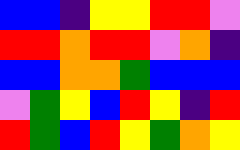[["blue", "blue", "indigo", "yellow", "yellow", "red", "red", "violet"], ["red", "red", "orange", "red", "red", "violet", "orange", "indigo"], ["blue", "blue", "orange", "orange", "green", "blue", "blue", "blue"], ["violet", "green", "yellow", "blue", "red", "yellow", "indigo", "red"], ["red", "green", "blue", "red", "yellow", "green", "orange", "yellow"]]